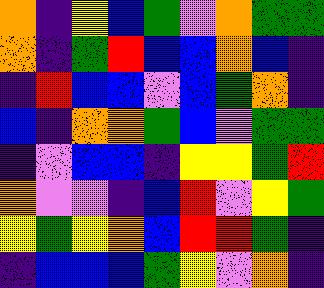[["orange", "indigo", "yellow", "blue", "green", "violet", "orange", "green", "green"], ["orange", "indigo", "green", "red", "blue", "blue", "orange", "blue", "indigo"], ["indigo", "red", "blue", "blue", "violet", "blue", "green", "orange", "indigo"], ["blue", "indigo", "orange", "orange", "green", "blue", "violet", "green", "green"], ["indigo", "violet", "blue", "blue", "indigo", "yellow", "yellow", "green", "red"], ["orange", "violet", "violet", "indigo", "blue", "red", "violet", "yellow", "green"], ["yellow", "green", "yellow", "orange", "blue", "red", "red", "green", "indigo"], ["indigo", "blue", "blue", "blue", "green", "yellow", "violet", "orange", "indigo"]]